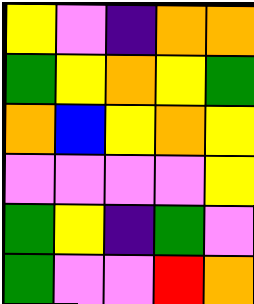[["yellow", "violet", "indigo", "orange", "orange"], ["green", "yellow", "orange", "yellow", "green"], ["orange", "blue", "yellow", "orange", "yellow"], ["violet", "violet", "violet", "violet", "yellow"], ["green", "yellow", "indigo", "green", "violet"], ["green", "violet", "violet", "red", "orange"]]